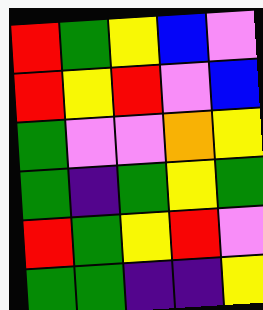[["red", "green", "yellow", "blue", "violet"], ["red", "yellow", "red", "violet", "blue"], ["green", "violet", "violet", "orange", "yellow"], ["green", "indigo", "green", "yellow", "green"], ["red", "green", "yellow", "red", "violet"], ["green", "green", "indigo", "indigo", "yellow"]]